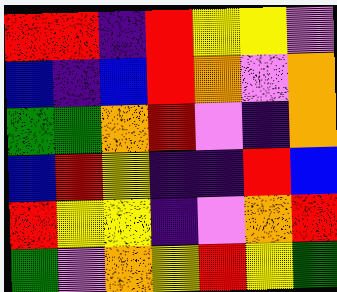[["red", "red", "indigo", "red", "yellow", "yellow", "violet"], ["blue", "indigo", "blue", "red", "orange", "violet", "orange"], ["green", "green", "orange", "red", "violet", "indigo", "orange"], ["blue", "red", "yellow", "indigo", "indigo", "red", "blue"], ["red", "yellow", "yellow", "indigo", "violet", "orange", "red"], ["green", "violet", "orange", "yellow", "red", "yellow", "green"]]